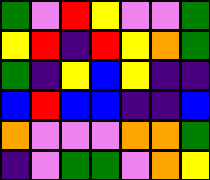[["green", "violet", "red", "yellow", "violet", "violet", "green"], ["yellow", "red", "indigo", "red", "yellow", "orange", "green"], ["green", "indigo", "yellow", "blue", "yellow", "indigo", "indigo"], ["blue", "red", "blue", "blue", "indigo", "indigo", "blue"], ["orange", "violet", "violet", "violet", "orange", "orange", "green"], ["indigo", "violet", "green", "green", "violet", "orange", "yellow"]]